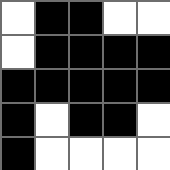[["white", "black", "black", "white", "white"], ["white", "black", "black", "black", "black"], ["black", "black", "black", "black", "black"], ["black", "white", "black", "black", "white"], ["black", "white", "white", "white", "white"]]